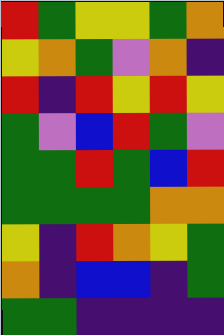[["red", "green", "yellow", "yellow", "green", "orange"], ["yellow", "orange", "green", "violet", "orange", "indigo"], ["red", "indigo", "red", "yellow", "red", "yellow"], ["green", "violet", "blue", "red", "green", "violet"], ["green", "green", "red", "green", "blue", "red"], ["green", "green", "green", "green", "orange", "orange"], ["yellow", "indigo", "red", "orange", "yellow", "green"], ["orange", "indigo", "blue", "blue", "indigo", "green"], ["green", "green", "indigo", "indigo", "indigo", "indigo"]]